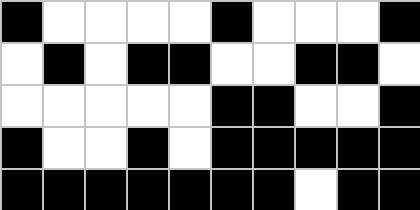[["black", "white", "white", "white", "white", "black", "white", "white", "white", "black"], ["white", "black", "white", "black", "black", "white", "white", "black", "black", "white"], ["white", "white", "white", "white", "white", "black", "black", "white", "white", "black"], ["black", "white", "white", "black", "white", "black", "black", "black", "black", "black"], ["black", "black", "black", "black", "black", "black", "black", "white", "black", "black"]]